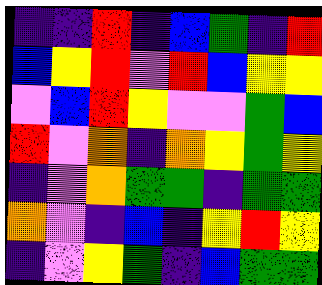[["indigo", "indigo", "red", "indigo", "blue", "green", "indigo", "red"], ["blue", "yellow", "red", "violet", "red", "blue", "yellow", "yellow"], ["violet", "blue", "red", "yellow", "violet", "violet", "green", "blue"], ["red", "violet", "orange", "indigo", "orange", "yellow", "green", "yellow"], ["indigo", "violet", "orange", "green", "green", "indigo", "green", "green"], ["orange", "violet", "indigo", "blue", "indigo", "yellow", "red", "yellow"], ["indigo", "violet", "yellow", "green", "indigo", "blue", "green", "green"]]